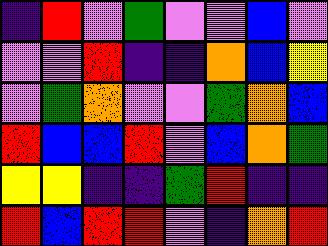[["indigo", "red", "violet", "green", "violet", "violet", "blue", "violet"], ["violet", "violet", "red", "indigo", "indigo", "orange", "blue", "yellow"], ["violet", "green", "orange", "violet", "violet", "green", "orange", "blue"], ["red", "blue", "blue", "red", "violet", "blue", "orange", "green"], ["yellow", "yellow", "indigo", "indigo", "green", "red", "indigo", "indigo"], ["red", "blue", "red", "red", "violet", "indigo", "orange", "red"]]